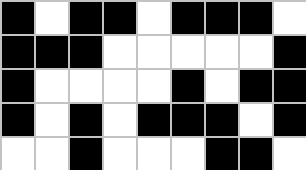[["black", "white", "black", "black", "white", "black", "black", "black", "white"], ["black", "black", "black", "white", "white", "white", "white", "white", "black"], ["black", "white", "white", "white", "white", "black", "white", "black", "black"], ["black", "white", "black", "white", "black", "black", "black", "white", "black"], ["white", "white", "black", "white", "white", "white", "black", "black", "white"]]